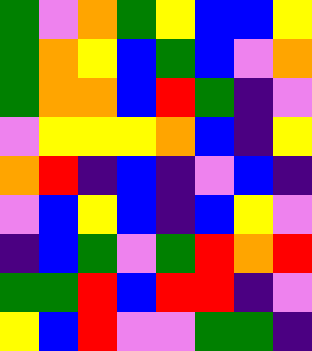[["green", "violet", "orange", "green", "yellow", "blue", "blue", "yellow"], ["green", "orange", "yellow", "blue", "green", "blue", "violet", "orange"], ["green", "orange", "orange", "blue", "red", "green", "indigo", "violet"], ["violet", "yellow", "yellow", "yellow", "orange", "blue", "indigo", "yellow"], ["orange", "red", "indigo", "blue", "indigo", "violet", "blue", "indigo"], ["violet", "blue", "yellow", "blue", "indigo", "blue", "yellow", "violet"], ["indigo", "blue", "green", "violet", "green", "red", "orange", "red"], ["green", "green", "red", "blue", "red", "red", "indigo", "violet"], ["yellow", "blue", "red", "violet", "violet", "green", "green", "indigo"]]